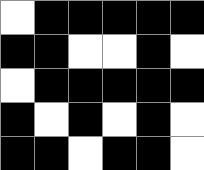[["white", "black", "black", "black", "black", "black"], ["black", "black", "white", "white", "black", "white"], ["white", "black", "black", "black", "black", "black"], ["black", "white", "black", "white", "black", "white"], ["black", "black", "white", "black", "black", "white"]]